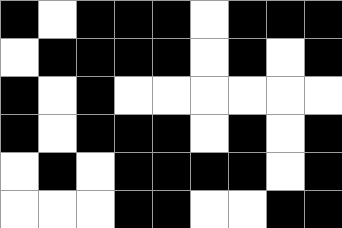[["black", "white", "black", "black", "black", "white", "black", "black", "black"], ["white", "black", "black", "black", "black", "white", "black", "white", "black"], ["black", "white", "black", "white", "white", "white", "white", "white", "white"], ["black", "white", "black", "black", "black", "white", "black", "white", "black"], ["white", "black", "white", "black", "black", "black", "black", "white", "black"], ["white", "white", "white", "black", "black", "white", "white", "black", "black"]]